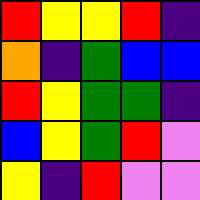[["red", "yellow", "yellow", "red", "indigo"], ["orange", "indigo", "green", "blue", "blue"], ["red", "yellow", "green", "green", "indigo"], ["blue", "yellow", "green", "red", "violet"], ["yellow", "indigo", "red", "violet", "violet"]]